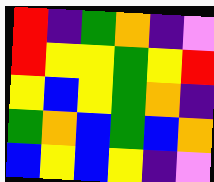[["red", "indigo", "green", "orange", "indigo", "violet"], ["red", "yellow", "yellow", "green", "yellow", "red"], ["yellow", "blue", "yellow", "green", "orange", "indigo"], ["green", "orange", "blue", "green", "blue", "orange"], ["blue", "yellow", "blue", "yellow", "indigo", "violet"]]